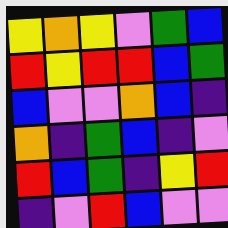[["yellow", "orange", "yellow", "violet", "green", "blue"], ["red", "yellow", "red", "red", "blue", "green"], ["blue", "violet", "violet", "orange", "blue", "indigo"], ["orange", "indigo", "green", "blue", "indigo", "violet"], ["red", "blue", "green", "indigo", "yellow", "red"], ["indigo", "violet", "red", "blue", "violet", "violet"]]